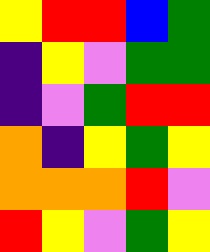[["yellow", "red", "red", "blue", "green"], ["indigo", "yellow", "violet", "green", "green"], ["indigo", "violet", "green", "red", "red"], ["orange", "indigo", "yellow", "green", "yellow"], ["orange", "orange", "orange", "red", "violet"], ["red", "yellow", "violet", "green", "yellow"]]